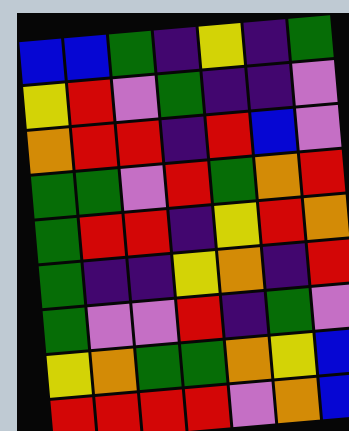[["blue", "blue", "green", "indigo", "yellow", "indigo", "green"], ["yellow", "red", "violet", "green", "indigo", "indigo", "violet"], ["orange", "red", "red", "indigo", "red", "blue", "violet"], ["green", "green", "violet", "red", "green", "orange", "red"], ["green", "red", "red", "indigo", "yellow", "red", "orange"], ["green", "indigo", "indigo", "yellow", "orange", "indigo", "red"], ["green", "violet", "violet", "red", "indigo", "green", "violet"], ["yellow", "orange", "green", "green", "orange", "yellow", "blue"], ["red", "red", "red", "red", "violet", "orange", "blue"]]